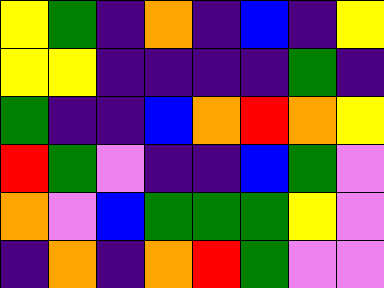[["yellow", "green", "indigo", "orange", "indigo", "blue", "indigo", "yellow"], ["yellow", "yellow", "indigo", "indigo", "indigo", "indigo", "green", "indigo"], ["green", "indigo", "indigo", "blue", "orange", "red", "orange", "yellow"], ["red", "green", "violet", "indigo", "indigo", "blue", "green", "violet"], ["orange", "violet", "blue", "green", "green", "green", "yellow", "violet"], ["indigo", "orange", "indigo", "orange", "red", "green", "violet", "violet"]]